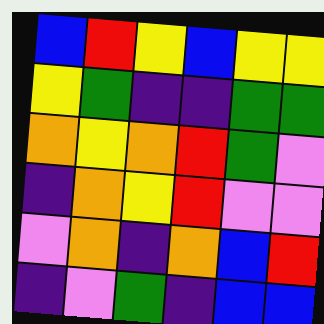[["blue", "red", "yellow", "blue", "yellow", "yellow"], ["yellow", "green", "indigo", "indigo", "green", "green"], ["orange", "yellow", "orange", "red", "green", "violet"], ["indigo", "orange", "yellow", "red", "violet", "violet"], ["violet", "orange", "indigo", "orange", "blue", "red"], ["indigo", "violet", "green", "indigo", "blue", "blue"]]